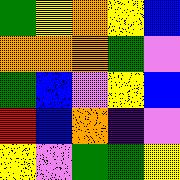[["green", "yellow", "orange", "yellow", "blue"], ["orange", "orange", "orange", "green", "violet"], ["green", "blue", "violet", "yellow", "blue"], ["red", "blue", "orange", "indigo", "violet"], ["yellow", "violet", "green", "green", "yellow"]]